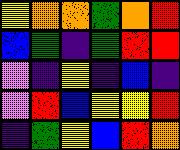[["yellow", "orange", "orange", "green", "orange", "red"], ["blue", "green", "indigo", "green", "red", "red"], ["violet", "indigo", "yellow", "indigo", "blue", "indigo"], ["violet", "red", "blue", "yellow", "yellow", "red"], ["indigo", "green", "yellow", "blue", "red", "orange"]]